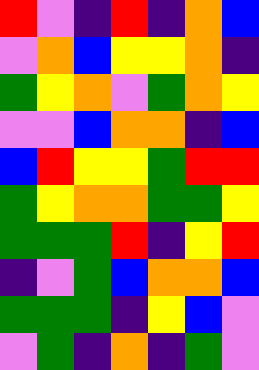[["red", "violet", "indigo", "red", "indigo", "orange", "blue"], ["violet", "orange", "blue", "yellow", "yellow", "orange", "indigo"], ["green", "yellow", "orange", "violet", "green", "orange", "yellow"], ["violet", "violet", "blue", "orange", "orange", "indigo", "blue"], ["blue", "red", "yellow", "yellow", "green", "red", "red"], ["green", "yellow", "orange", "orange", "green", "green", "yellow"], ["green", "green", "green", "red", "indigo", "yellow", "red"], ["indigo", "violet", "green", "blue", "orange", "orange", "blue"], ["green", "green", "green", "indigo", "yellow", "blue", "violet"], ["violet", "green", "indigo", "orange", "indigo", "green", "violet"]]